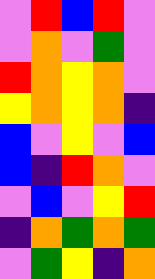[["violet", "red", "blue", "red", "violet"], ["violet", "orange", "violet", "green", "violet"], ["red", "orange", "yellow", "orange", "violet"], ["yellow", "orange", "yellow", "orange", "indigo"], ["blue", "violet", "yellow", "violet", "blue"], ["blue", "indigo", "red", "orange", "violet"], ["violet", "blue", "violet", "yellow", "red"], ["indigo", "orange", "green", "orange", "green"], ["violet", "green", "yellow", "indigo", "orange"]]